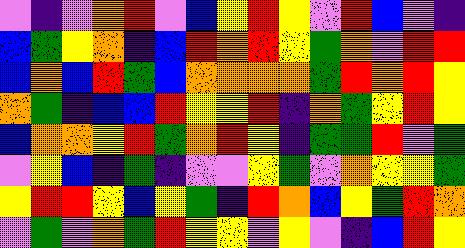[["violet", "indigo", "violet", "orange", "red", "violet", "blue", "yellow", "red", "yellow", "violet", "red", "blue", "violet", "indigo"], ["blue", "green", "yellow", "orange", "indigo", "blue", "red", "orange", "red", "yellow", "green", "orange", "violet", "red", "red"], ["blue", "orange", "blue", "red", "green", "blue", "orange", "orange", "orange", "orange", "green", "red", "orange", "red", "yellow"], ["orange", "green", "indigo", "blue", "blue", "red", "yellow", "yellow", "red", "indigo", "orange", "green", "yellow", "red", "yellow"], ["blue", "orange", "orange", "yellow", "red", "green", "orange", "red", "yellow", "indigo", "green", "green", "red", "violet", "green"], ["violet", "yellow", "blue", "indigo", "green", "indigo", "violet", "violet", "yellow", "green", "violet", "orange", "yellow", "yellow", "green"], ["yellow", "red", "red", "yellow", "blue", "yellow", "green", "indigo", "red", "orange", "blue", "yellow", "green", "red", "orange"], ["violet", "green", "violet", "orange", "green", "red", "yellow", "yellow", "violet", "yellow", "violet", "indigo", "blue", "red", "yellow"]]